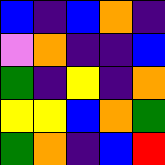[["blue", "indigo", "blue", "orange", "indigo"], ["violet", "orange", "indigo", "indigo", "blue"], ["green", "indigo", "yellow", "indigo", "orange"], ["yellow", "yellow", "blue", "orange", "green"], ["green", "orange", "indigo", "blue", "red"]]